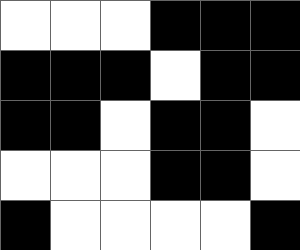[["white", "white", "white", "black", "black", "black"], ["black", "black", "black", "white", "black", "black"], ["black", "black", "white", "black", "black", "white"], ["white", "white", "white", "black", "black", "white"], ["black", "white", "white", "white", "white", "black"]]